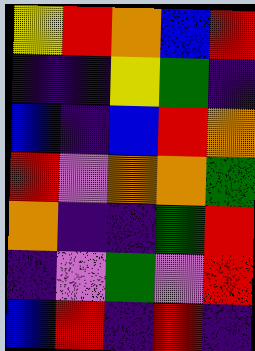[["yellow", "red", "orange", "blue", "red"], ["indigo", "indigo", "yellow", "green", "indigo"], ["blue", "indigo", "blue", "red", "orange"], ["red", "violet", "orange", "orange", "green"], ["orange", "indigo", "indigo", "green", "red"], ["indigo", "violet", "green", "violet", "red"], ["blue", "red", "indigo", "red", "indigo"]]